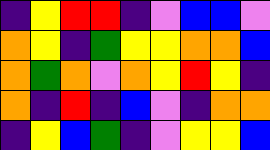[["indigo", "yellow", "red", "red", "indigo", "violet", "blue", "blue", "violet"], ["orange", "yellow", "indigo", "green", "yellow", "yellow", "orange", "orange", "blue"], ["orange", "green", "orange", "violet", "orange", "yellow", "red", "yellow", "indigo"], ["orange", "indigo", "red", "indigo", "blue", "violet", "indigo", "orange", "orange"], ["indigo", "yellow", "blue", "green", "indigo", "violet", "yellow", "yellow", "blue"]]